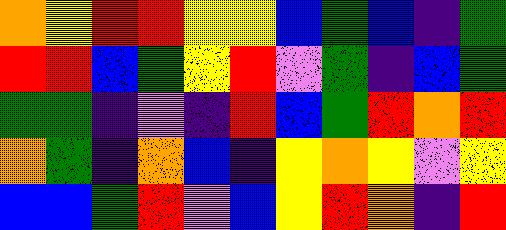[["orange", "yellow", "red", "red", "yellow", "yellow", "blue", "green", "blue", "indigo", "green"], ["red", "red", "blue", "green", "yellow", "red", "violet", "green", "indigo", "blue", "green"], ["green", "green", "indigo", "violet", "indigo", "red", "blue", "green", "red", "orange", "red"], ["orange", "green", "indigo", "orange", "blue", "indigo", "yellow", "orange", "yellow", "violet", "yellow"], ["blue", "blue", "green", "red", "violet", "blue", "yellow", "red", "orange", "indigo", "red"]]